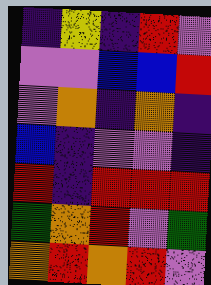[["indigo", "yellow", "indigo", "red", "violet"], ["violet", "violet", "blue", "blue", "red"], ["violet", "orange", "indigo", "orange", "indigo"], ["blue", "indigo", "violet", "violet", "indigo"], ["red", "indigo", "red", "red", "red"], ["green", "orange", "red", "violet", "green"], ["orange", "red", "orange", "red", "violet"]]